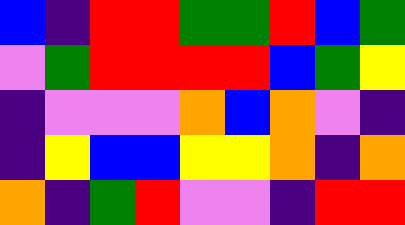[["blue", "indigo", "red", "red", "green", "green", "red", "blue", "green"], ["violet", "green", "red", "red", "red", "red", "blue", "green", "yellow"], ["indigo", "violet", "violet", "violet", "orange", "blue", "orange", "violet", "indigo"], ["indigo", "yellow", "blue", "blue", "yellow", "yellow", "orange", "indigo", "orange"], ["orange", "indigo", "green", "red", "violet", "violet", "indigo", "red", "red"]]